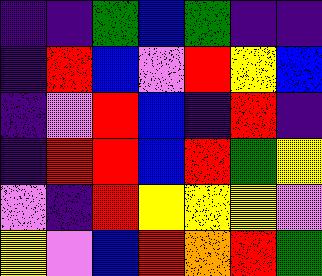[["indigo", "indigo", "green", "blue", "green", "indigo", "indigo"], ["indigo", "red", "blue", "violet", "red", "yellow", "blue"], ["indigo", "violet", "red", "blue", "indigo", "red", "indigo"], ["indigo", "red", "red", "blue", "red", "green", "yellow"], ["violet", "indigo", "red", "yellow", "yellow", "yellow", "violet"], ["yellow", "violet", "blue", "red", "orange", "red", "green"]]